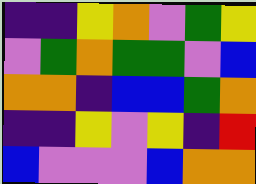[["indigo", "indigo", "yellow", "orange", "violet", "green", "yellow"], ["violet", "green", "orange", "green", "green", "violet", "blue"], ["orange", "orange", "indigo", "blue", "blue", "green", "orange"], ["indigo", "indigo", "yellow", "violet", "yellow", "indigo", "red"], ["blue", "violet", "violet", "violet", "blue", "orange", "orange"]]